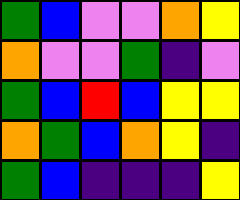[["green", "blue", "violet", "violet", "orange", "yellow"], ["orange", "violet", "violet", "green", "indigo", "violet"], ["green", "blue", "red", "blue", "yellow", "yellow"], ["orange", "green", "blue", "orange", "yellow", "indigo"], ["green", "blue", "indigo", "indigo", "indigo", "yellow"]]